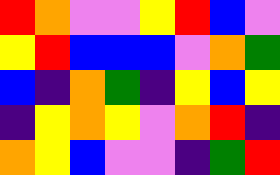[["red", "orange", "violet", "violet", "yellow", "red", "blue", "violet"], ["yellow", "red", "blue", "blue", "blue", "violet", "orange", "green"], ["blue", "indigo", "orange", "green", "indigo", "yellow", "blue", "yellow"], ["indigo", "yellow", "orange", "yellow", "violet", "orange", "red", "indigo"], ["orange", "yellow", "blue", "violet", "violet", "indigo", "green", "red"]]